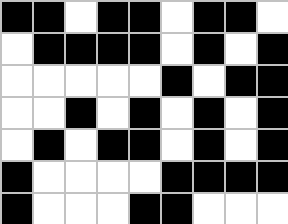[["black", "black", "white", "black", "black", "white", "black", "black", "white"], ["white", "black", "black", "black", "black", "white", "black", "white", "black"], ["white", "white", "white", "white", "white", "black", "white", "black", "black"], ["white", "white", "black", "white", "black", "white", "black", "white", "black"], ["white", "black", "white", "black", "black", "white", "black", "white", "black"], ["black", "white", "white", "white", "white", "black", "black", "black", "black"], ["black", "white", "white", "white", "black", "black", "white", "white", "white"]]